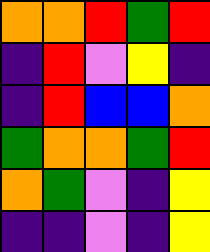[["orange", "orange", "red", "green", "red"], ["indigo", "red", "violet", "yellow", "indigo"], ["indigo", "red", "blue", "blue", "orange"], ["green", "orange", "orange", "green", "red"], ["orange", "green", "violet", "indigo", "yellow"], ["indigo", "indigo", "violet", "indigo", "yellow"]]